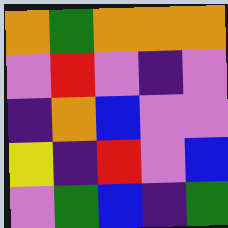[["orange", "green", "orange", "orange", "orange"], ["violet", "red", "violet", "indigo", "violet"], ["indigo", "orange", "blue", "violet", "violet"], ["yellow", "indigo", "red", "violet", "blue"], ["violet", "green", "blue", "indigo", "green"]]